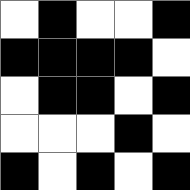[["white", "black", "white", "white", "black"], ["black", "black", "black", "black", "white"], ["white", "black", "black", "white", "black"], ["white", "white", "white", "black", "white"], ["black", "white", "black", "white", "black"]]